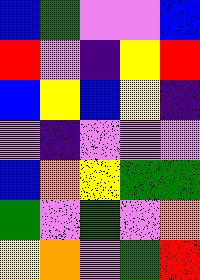[["blue", "green", "violet", "violet", "blue"], ["red", "violet", "indigo", "yellow", "red"], ["blue", "yellow", "blue", "yellow", "indigo"], ["violet", "indigo", "violet", "violet", "violet"], ["blue", "orange", "yellow", "green", "green"], ["green", "violet", "green", "violet", "orange"], ["yellow", "orange", "violet", "green", "red"]]